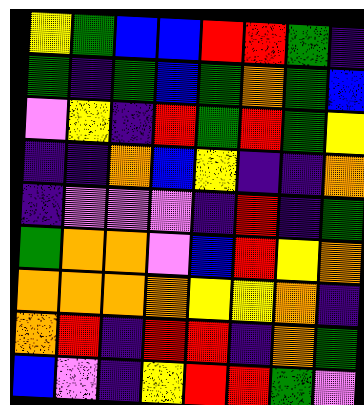[["yellow", "green", "blue", "blue", "red", "red", "green", "indigo"], ["green", "indigo", "green", "blue", "green", "orange", "green", "blue"], ["violet", "yellow", "indigo", "red", "green", "red", "green", "yellow"], ["indigo", "indigo", "orange", "blue", "yellow", "indigo", "indigo", "orange"], ["indigo", "violet", "violet", "violet", "indigo", "red", "indigo", "green"], ["green", "orange", "orange", "violet", "blue", "red", "yellow", "orange"], ["orange", "orange", "orange", "orange", "yellow", "yellow", "orange", "indigo"], ["orange", "red", "indigo", "red", "red", "indigo", "orange", "green"], ["blue", "violet", "indigo", "yellow", "red", "red", "green", "violet"]]